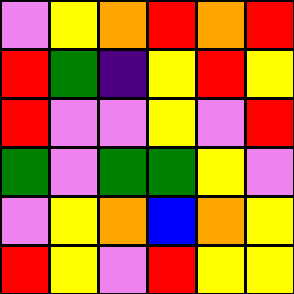[["violet", "yellow", "orange", "red", "orange", "red"], ["red", "green", "indigo", "yellow", "red", "yellow"], ["red", "violet", "violet", "yellow", "violet", "red"], ["green", "violet", "green", "green", "yellow", "violet"], ["violet", "yellow", "orange", "blue", "orange", "yellow"], ["red", "yellow", "violet", "red", "yellow", "yellow"]]